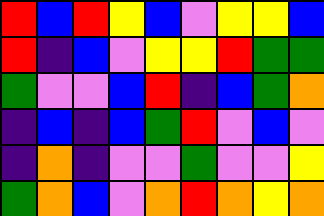[["red", "blue", "red", "yellow", "blue", "violet", "yellow", "yellow", "blue"], ["red", "indigo", "blue", "violet", "yellow", "yellow", "red", "green", "green"], ["green", "violet", "violet", "blue", "red", "indigo", "blue", "green", "orange"], ["indigo", "blue", "indigo", "blue", "green", "red", "violet", "blue", "violet"], ["indigo", "orange", "indigo", "violet", "violet", "green", "violet", "violet", "yellow"], ["green", "orange", "blue", "violet", "orange", "red", "orange", "yellow", "orange"]]